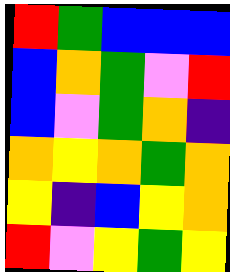[["red", "green", "blue", "blue", "blue"], ["blue", "orange", "green", "violet", "red"], ["blue", "violet", "green", "orange", "indigo"], ["orange", "yellow", "orange", "green", "orange"], ["yellow", "indigo", "blue", "yellow", "orange"], ["red", "violet", "yellow", "green", "yellow"]]